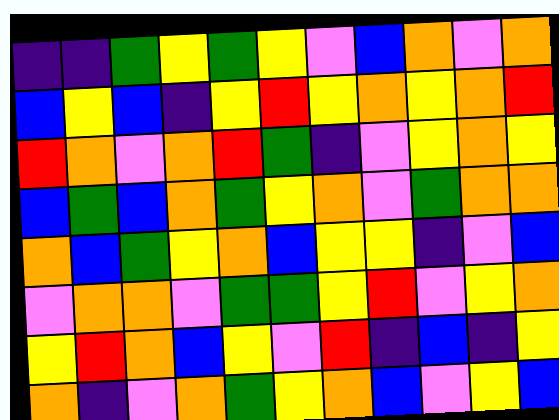[["indigo", "indigo", "green", "yellow", "green", "yellow", "violet", "blue", "orange", "violet", "orange"], ["blue", "yellow", "blue", "indigo", "yellow", "red", "yellow", "orange", "yellow", "orange", "red"], ["red", "orange", "violet", "orange", "red", "green", "indigo", "violet", "yellow", "orange", "yellow"], ["blue", "green", "blue", "orange", "green", "yellow", "orange", "violet", "green", "orange", "orange"], ["orange", "blue", "green", "yellow", "orange", "blue", "yellow", "yellow", "indigo", "violet", "blue"], ["violet", "orange", "orange", "violet", "green", "green", "yellow", "red", "violet", "yellow", "orange"], ["yellow", "red", "orange", "blue", "yellow", "violet", "red", "indigo", "blue", "indigo", "yellow"], ["orange", "indigo", "violet", "orange", "green", "yellow", "orange", "blue", "violet", "yellow", "blue"]]